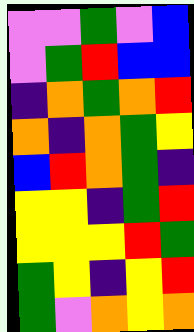[["violet", "violet", "green", "violet", "blue"], ["violet", "green", "red", "blue", "blue"], ["indigo", "orange", "green", "orange", "red"], ["orange", "indigo", "orange", "green", "yellow"], ["blue", "red", "orange", "green", "indigo"], ["yellow", "yellow", "indigo", "green", "red"], ["yellow", "yellow", "yellow", "red", "green"], ["green", "yellow", "indigo", "yellow", "red"], ["green", "violet", "orange", "yellow", "orange"]]